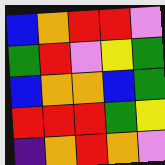[["blue", "orange", "red", "red", "violet"], ["green", "red", "violet", "yellow", "green"], ["blue", "orange", "orange", "blue", "green"], ["red", "red", "red", "green", "yellow"], ["indigo", "orange", "red", "orange", "violet"]]